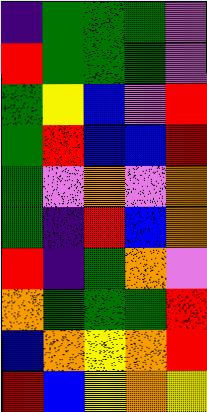[["indigo", "green", "green", "green", "violet"], ["red", "green", "green", "green", "violet"], ["green", "yellow", "blue", "violet", "red"], ["green", "red", "blue", "blue", "red"], ["green", "violet", "orange", "violet", "orange"], ["green", "indigo", "red", "blue", "orange"], ["red", "indigo", "green", "orange", "violet"], ["orange", "green", "green", "green", "red"], ["blue", "orange", "yellow", "orange", "red"], ["red", "blue", "yellow", "orange", "yellow"]]